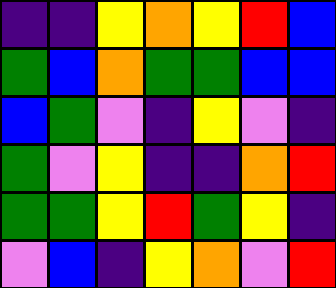[["indigo", "indigo", "yellow", "orange", "yellow", "red", "blue"], ["green", "blue", "orange", "green", "green", "blue", "blue"], ["blue", "green", "violet", "indigo", "yellow", "violet", "indigo"], ["green", "violet", "yellow", "indigo", "indigo", "orange", "red"], ["green", "green", "yellow", "red", "green", "yellow", "indigo"], ["violet", "blue", "indigo", "yellow", "orange", "violet", "red"]]